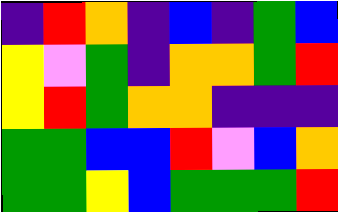[["indigo", "red", "orange", "indigo", "blue", "indigo", "green", "blue"], ["yellow", "violet", "green", "indigo", "orange", "orange", "green", "red"], ["yellow", "red", "green", "orange", "orange", "indigo", "indigo", "indigo"], ["green", "green", "blue", "blue", "red", "violet", "blue", "orange"], ["green", "green", "yellow", "blue", "green", "green", "green", "red"]]